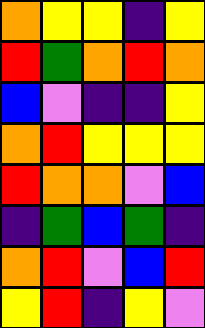[["orange", "yellow", "yellow", "indigo", "yellow"], ["red", "green", "orange", "red", "orange"], ["blue", "violet", "indigo", "indigo", "yellow"], ["orange", "red", "yellow", "yellow", "yellow"], ["red", "orange", "orange", "violet", "blue"], ["indigo", "green", "blue", "green", "indigo"], ["orange", "red", "violet", "blue", "red"], ["yellow", "red", "indigo", "yellow", "violet"]]